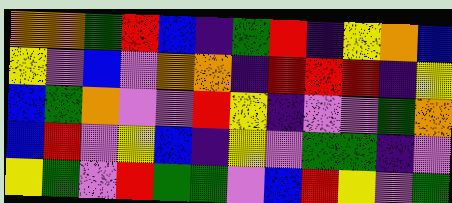[["orange", "orange", "green", "red", "blue", "indigo", "green", "red", "indigo", "yellow", "orange", "blue"], ["yellow", "violet", "blue", "violet", "orange", "orange", "indigo", "red", "red", "red", "indigo", "yellow"], ["blue", "green", "orange", "violet", "violet", "red", "yellow", "indigo", "violet", "violet", "green", "orange"], ["blue", "red", "violet", "yellow", "blue", "indigo", "yellow", "violet", "green", "green", "indigo", "violet"], ["yellow", "green", "violet", "red", "green", "green", "violet", "blue", "red", "yellow", "violet", "green"]]